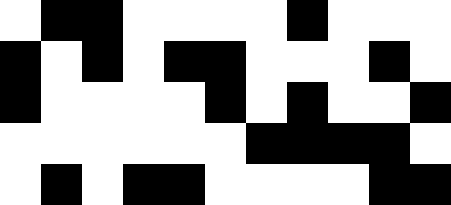[["white", "black", "black", "white", "white", "white", "white", "black", "white", "white", "white"], ["black", "white", "black", "white", "black", "black", "white", "white", "white", "black", "white"], ["black", "white", "white", "white", "white", "black", "white", "black", "white", "white", "black"], ["white", "white", "white", "white", "white", "white", "black", "black", "black", "black", "white"], ["white", "black", "white", "black", "black", "white", "white", "white", "white", "black", "black"]]